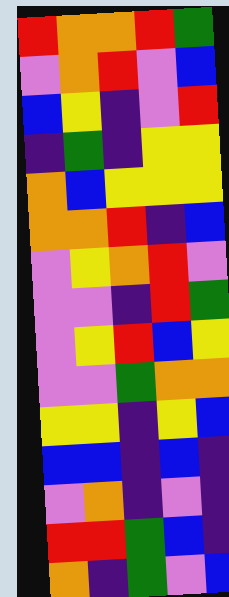[["red", "orange", "orange", "red", "green"], ["violet", "orange", "red", "violet", "blue"], ["blue", "yellow", "indigo", "violet", "red"], ["indigo", "green", "indigo", "yellow", "yellow"], ["orange", "blue", "yellow", "yellow", "yellow"], ["orange", "orange", "red", "indigo", "blue"], ["violet", "yellow", "orange", "red", "violet"], ["violet", "violet", "indigo", "red", "green"], ["violet", "yellow", "red", "blue", "yellow"], ["violet", "violet", "green", "orange", "orange"], ["yellow", "yellow", "indigo", "yellow", "blue"], ["blue", "blue", "indigo", "blue", "indigo"], ["violet", "orange", "indigo", "violet", "indigo"], ["red", "red", "green", "blue", "indigo"], ["orange", "indigo", "green", "violet", "blue"]]